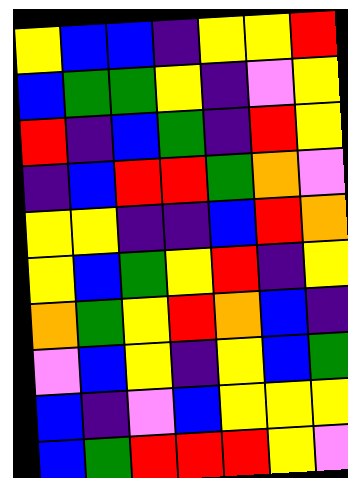[["yellow", "blue", "blue", "indigo", "yellow", "yellow", "red"], ["blue", "green", "green", "yellow", "indigo", "violet", "yellow"], ["red", "indigo", "blue", "green", "indigo", "red", "yellow"], ["indigo", "blue", "red", "red", "green", "orange", "violet"], ["yellow", "yellow", "indigo", "indigo", "blue", "red", "orange"], ["yellow", "blue", "green", "yellow", "red", "indigo", "yellow"], ["orange", "green", "yellow", "red", "orange", "blue", "indigo"], ["violet", "blue", "yellow", "indigo", "yellow", "blue", "green"], ["blue", "indigo", "violet", "blue", "yellow", "yellow", "yellow"], ["blue", "green", "red", "red", "red", "yellow", "violet"]]